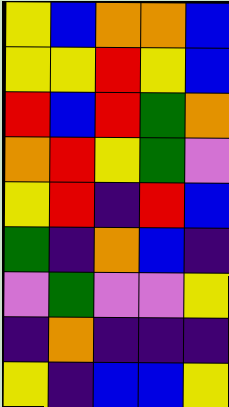[["yellow", "blue", "orange", "orange", "blue"], ["yellow", "yellow", "red", "yellow", "blue"], ["red", "blue", "red", "green", "orange"], ["orange", "red", "yellow", "green", "violet"], ["yellow", "red", "indigo", "red", "blue"], ["green", "indigo", "orange", "blue", "indigo"], ["violet", "green", "violet", "violet", "yellow"], ["indigo", "orange", "indigo", "indigo", "indigo"], ["yellow", "indigo", "blue", "blue", "yellow"]]